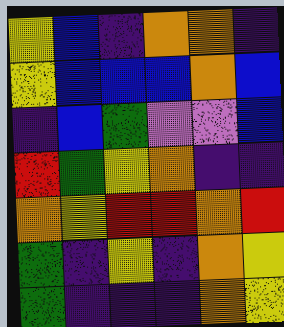[["yellow", "blue", "indigo", "orange", "orange", "indigo"], ["yellow", "blue", "blue", "blue", "orange", "blue"], ["indigo", "blue", "green", "violet", "violet", "blue"], ["red", "green", "yellow", "orange", "indigo", "indigo"], ["orange", "yellow", "red", "red", "orange", "red"], ["green", "indigo", "yellow", "indigo", "orange", "yellow"], ["green", "indigo", "indigo", "indigo", "orange", "yellow"]]